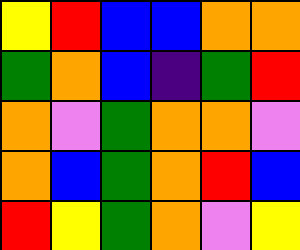[["yellow", "red", "blue", "blue", "orange", "orange"], ["green", "orange", "blue", "indigo", "green", "red"], ["orange", "violet", "green", "orange", "orange", "violet"], ["orange", "blue", "green", "orange", "red", "blue"], ["red", "yellow", "green", "orange", "violet", "yellow"]]